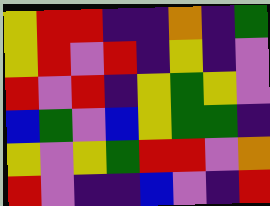[["yellow", "red", "red", "indigo", "indigo", "orange", "indigo", "green"], ["yellow", "red", "violet", "red", "indigo", "yellow", "indigo", "violet"], ["red", "violet", "red", "indigo", "yellow", "green", "yellow", "violet"], ["blue", "green", "violet", "blue", "yellow", "green", "green", "indigo"], ["yellow", "violet", "yellow", "green", "red", "red", "violet", "orange"], ["red", "violet", "indigo", "indigo", "blue", "violet", "indigo", "red"]]